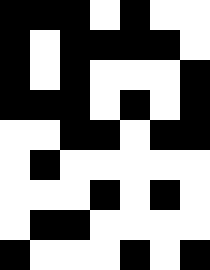[["black", "black", "black", "white", "black", "white", "white"], ["black", "white", "black", "black", "black", "black", "white"], ["black", "white", "black", "white", "white", "white", "black"], ["black", "black", "black", "white", "black", "white", "black"], ["white", "white", "black", "black", "white", "black", "black"], ["white", "black", "white", "white", "white", "white", "white"], ["white", "white", "white", "black", "white", "black", "white"], ["white", "black", "black", "white", "white", "white", "white"], ["black", "white", "white", "white", "black", "white", "black"]]